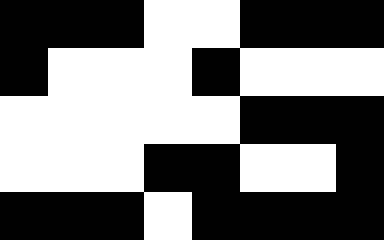[["black", "black", "black", "white", "white", "black", "black", "black"], ["black", "white", "white", "white", "black", "white", "white", "white"], ["white", "white", "white", "white", "white", "black", "black", "black"], ["white", "white", "white", "black", "black", "white", "white", "black"], ["black", "black", "black", "white", "black", "black", "black", "black"]]